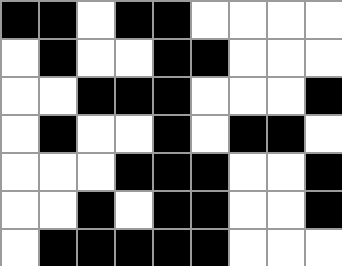[["black", "black", "white", "black", "black", "white", "white", "white", "white"], ["white", "black", "white", "white", "black", "black", "white", "white", "white"], ["white", "white", "black", "black", "black", "white", "white", "white", "black"], ["white", "black", "white", "white", "black", "white", "black", "black", "white"], ["white", "white", "white", "black", "black", "black", "white", "white", "black"], ["white", "white", "black", "white", "black", "black", "white", "white", "black"], ["white", "black", "black", "black", "black", "black", "white", "white", "white"]]